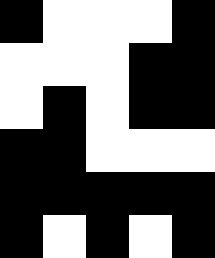[["black", "white", "white", "white", "black"], ["white", "white", "white", "black", "black"], ["white", "black", "white", "black", "black"], ["black", "black", "white", "white", "white"], ["black", "black", "black", "black", "black"], ["black", "white", "black", "white", "black"]]